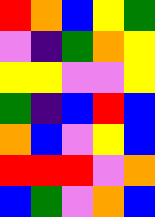[["red", "orange", "blue", "yellow", "green"], ["violet", "indigo", "green", "orange", "yellow"], ["yellow", "yellow", "violet", "violet", "yellow"], ["green", "indigo", "blue", "red", "blue"], ["orange", "blue", "violet", "yellow", "blue"], ["red", "red", "red", "violet", "orange"], ["blue", "green", "violet", "orange", "blue"]]